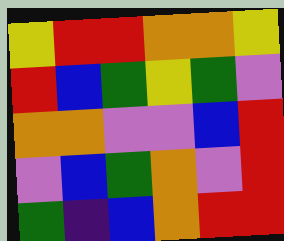[["yellow", "red", "red", "orange", "orange", "yellow"], ["red", "blue", "green", "yellow", "green", "violet"], ["orange", "orange", "violet", "violet", "blue", "red"], ["violet", "blue", "green", "orange", "violet", "red"], ["green", "indigo", "blue", "orange", "red", "red"]]